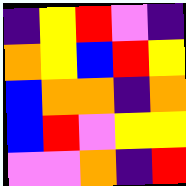[["indigo", "yellow", "red", "violet", "indigo"], ["orange", "yellow", "blue", "red", "yellow"], ["blue", "orange", "orange", "indigo", "orange"], ["blue", "red", "violet", "yellow", "yellow"], ["violet", "violet", "orange", "indigo", "red"]]